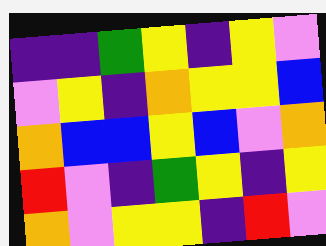[["indigo", "indigo", "green", "yellow", "indigo", "yellow", "violet"], ["violet", "yellow", "indigo", "orange", "yellow", "yellow", "blue"], ["orange", "blue", "blue", "yellow", "blue", "violet", "orange"], ["red", "violet", "indigo", "green", "yellow", "indigo", "yellow"], ["orange", "violet", "yellow", "yellow", "indigo", "red", "violet"]]